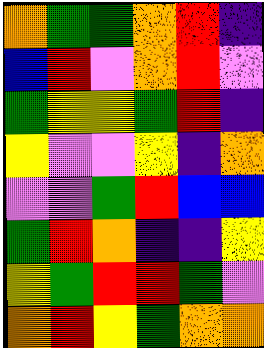[["orange", "green", "green", "orange", "red", "indigo"], ["blue", "red", "violet", "orange", "red", "violet"], ["green", "yellow", "yellow", "green", "red", "indigo"], ["yellow", "violet", "violet", "yellow", "indigo", "orange"], ["violet", "violet", "green", "red", "blue", "blue"], ["green", "red", "orange", "indigo", "indigo", "yellow"], ["yellow", "green", "red", "red", "green", "violet"], ["orange", "red", "yellow", "green", "orange", "orange"]]